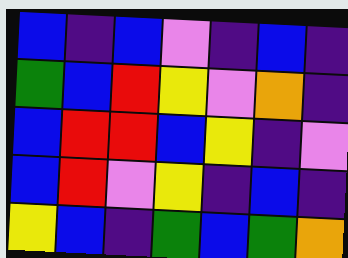[["blue", "indigo", "blue", "violet", "indigo", "blue", "indigo"], ["green", "blue", "red", "yellow", "violet", "orange", "indigo"], ["blue", "red", "red", "blue", "yellow", "indigo", "violet"], ["blue", "red", "violet", "yellow", "indigo", "blue", "indigo"], ["yellow", "blue", "indigo", "green", "blue", "green", "orange"]]